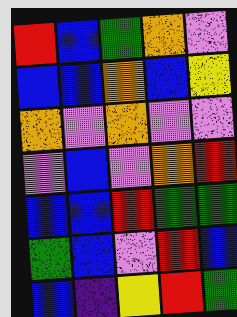[["red", "blue", "green", "orange", "violet"], ["blue", "blue", "orange", "blue", "yellow"], ["orange", "violet", "orange", "violet", "violet"], ["violet", "blue", "violet", "orange", "red"], ["blue", "blue", "red", "green", "green"], ["green", "blue", "violet", "red", "blue"], ["blue", "indigo", "yellow", "red", "green"]]